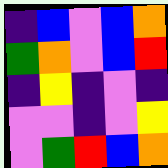[["indigo", "blue", "violet", "blue", "orange"], ["green", "orange", "violet", "blue", "red"], ["indigo", "yellow", "indigo", "violet", "indigo"], ["violet", "violet", "indigo", "violet", "yellow"], ["violet", "green", "red", "blue", "orange"]]